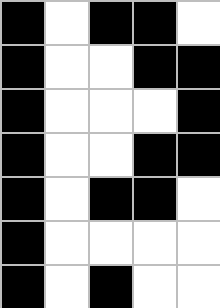[["black", "white", "black", "black", "white"], ["black", "white", "white", "black", "black"], ["black", "white", "white", "white", "black"], ["black", "white", "white", "black", "black"], ["black", "white", "black", "black", "white"], ["black", "white", "white", "white", "white"], ["black", "white", "black", "white", "white"]]